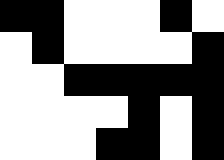[["black", "black", "white", "white", "white", "black", "white"], ["white", "black", "white", "white", "white", "white", "black"], ["white", "white", "black", "black", "black", "black", "black"], ["white", "white", "white", "white", "black", "white", "black"], ["white", "white", "white", "black", "black", "white", "black"]]